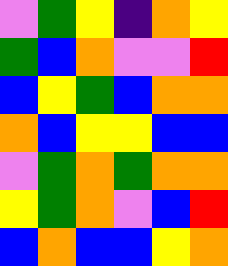[["violet", "green", "yellow", "indigo", "orange", "yellow"], ["green", "blue", "orange", "violet", "violet", "red"], ["blue", "yellow", "green", "blue", "orange", "orange"], ["orange", "blue", "yellow", "yellow", "blue", "blue"], ["violet", "green", "orange", "green", "orange", "orange"], ["yellow", "green", "orange", "violet", "blue", "red"], ["blue", "orange", "blue", "blue", "yellow", "orange"]]